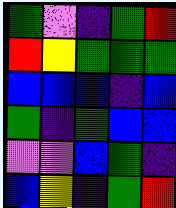[["green", "violet", "indigo", "green", "red"], ["red", "yellow", "green", "green", "green"], ["blue", "blue", "blue", "indigo", "blue"], ["green", "indigo", "green", "blue", "blue"], ["violet", "violet", "blue", "green", "indigo"], ["blue", "yellow", "indigo", "green", "red"]]